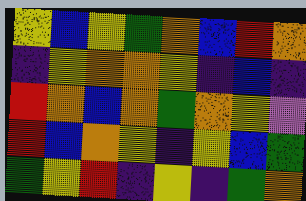[["yellow", "blue", "yellow", "green", "orange", "blue", "red", "orange"], ["indigo", "yellow", "orange", "orange", "yellow", "indigo", "blue", "indigo"], ["red", "orange", "blue", "orange", "green", "orange", "yellow", "violet"], ["red", "blue", "orange", "yellow", "indigo", "yellow", "blue", "green"], ["green", "yellow", "red", "indigo", "yellow", "indigo", "green", "orange"]]